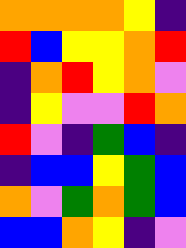[["orange", "orange", "orange", "orange", "yellow", "indigo"], ["red", "blue", "yellow", "yellow", "orange", "red"], ["indigo", "orange", "red", "yellow", "orange", "violet"], ["indigo", "yellow", "violet", "violet", "red", "orange"], ["red", "violet", "indigo", "green", "blue", "indigo"], ["indigo", "blue", "blue", "yellow", "green", "blue"], ["orange", "violet", "green", "orange", "green", "blue"], ["blue", "blue", "orange", "yellow", "indigo", "violet"]]